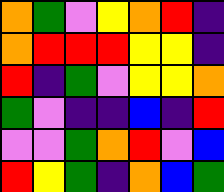[["orange", "green", "violet", "yellow", "orange", "red", "indigo"], ["orange", "red", "red", "red", "yellow", "yellow", "indigo"], ["red", "indigo", "green", "violet", "yellow", "yellow", "orange"], ["green", "violet", "indigo", "indigo", "blue", "indigo", "red"], ["violet", "violet", "green", "orange", "red", "violet", "blue"], ["red", "yellow", "green", "indigo", "orange", "blue", "green"]]